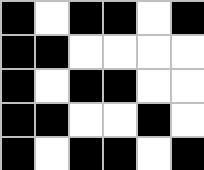[["black", "white", "black", "black", "white", "black"], ["black", "black", "white", "white", "white", "white"], ["black", "white", "black", "black", "white", "white"], ["black", "black", "white", "white", "black", "white"], ["black", "white", "black", "black", "white", "black"]]